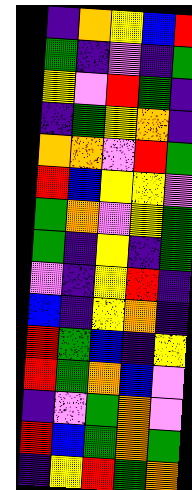[["indigo", "orange", "yellow", "blue", "red"], ["green", "indigo", "violet", "indigo", "green"], ["yellow", "violet", "red", "green", "indigo"], ["indigo", "green", "yellow", "orange", "indigo"], ["orange", "orange", "violet", "red", "green"], ["red", "blue", "yellow", "yellow", "violet"], ["green", "orange", "violet", "yellow", "green"], ["green", "indigo", "yellow", "indigo", "green"], ["violet", "indigo", "yellow", "red", "indigo"], ["blue", "indigo", "yellow", "orange", "indigo"], ["red", "green", "blue", "indigo", "yellow"], ["red", "green", "orange", "blue", "violet"], ["indigo", "violet", "green", "orange", "violet"], ["red", "blue", "green", "orange", "green"], ["indigo", "yellow", "red", "green", "orange"]]